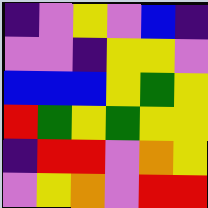[["indigo", "violet", "yellow", "violet", "blue", "indigo"], ["violet", "violet", "indigo", "yellow", "yellow", "violet"], ["blue", "blue", "blue", "yellow", "green", "yellow"], ["red", "green", "yellow", "green", "yellow", "yellow"], ["indigo", "red", "red", "violet", "orange", "yellow"], ["violet", "yellow", "orange", "violet", "red", "red"]]